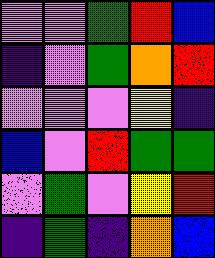[["violet", "violet", "green", "red", "blue"], ["indigo", "violet", "green", "orange", "red"], ["violet", "violet", "violet", "yellow", "indigo"], ["blue", "violet", "red", "green", "green"], ["violet", "green", "violet", "yellow", "red"], ["indigo", "green", "indigo", "orange", "blue"]]